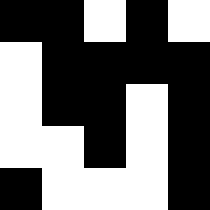[["black", "black", "white", "black", "white"], ["white", "black", "black", "black", "black"], ["white", "black", "black", "white", "black"], ["white", "white", "black", "white", "black"], ["black", "white", "white", "white", "black"]]